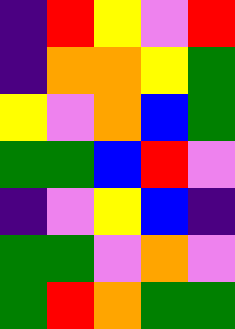[["indigo", "red", "yellow", "violet", "red"], ["indigo", "orange", "orange", "yellow", "green"], ["yellow", "violet", "orange", "blue", "green"], ["green", "green", "blue", "red", "violet"], ["indigo", "violet", "yellow", "blue", "indigo"], ["green", "green", "violet", "orange", "violet"], ["green", "red", "orange", "green", "green"]]